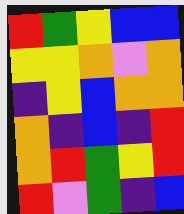[["red", "green", "yellow", "blue", "blue"], ["yellow", "yellow", "orange", "violet", "orange"], ["indigo", "yellow", "blue", "orange", "orange"], ["orange", "indigo", "blue", "indigo", "red"], ["orange", "red", "green", "yellow", "red"], ["red", "violet", "green", "indigo", "blue"]]